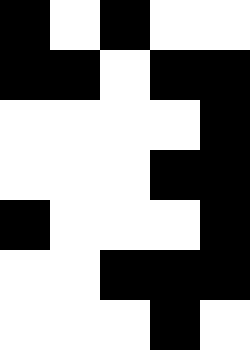[["black", "white", "black", "white", "white"], ["black", "black", "white", "black", "black"], ["white", "white", "white", "white", "black"], ["white", "white", "white", "black", "black"], ["black", "white", "white", "white", "black"], ["white", "white", "black", "black", "black"], ["white", "white", "white", "black", "white"]]